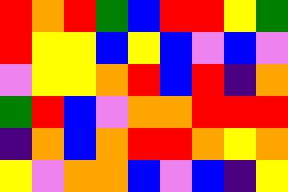[["red", "orange", "red", "green", "blue", "red", "red", "yellow", "green"], ["red", "yellow", "yellow", "blue", "yellow", "blue", "violet", "blue", "violet"], ["violet", "yellow", "yellow", "orange", "red", "blue", "red", "indigo", "orange"], ["green", "red", "blue", "violet", "orange", "orange", "red", "red", "red"], ["indigo", "orange", "blue", "orange", "red", "red", "orange", "yellow", "orange"], ["yellow", "violet", "orange", "orange", "blue", "violet", "blue", "indigo", "yellow"]]